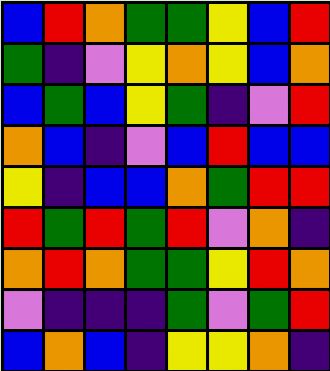[["blue", "red", "orange", "green", "green", "yellow", "blue", "red"], ["green", "indigo", "violet", "yellow", "orange", "yellow", "blue", "orange"], ["blue", "green", "blue", "yellow", "green", "indigo", "violet", "red"], ["orange", "blue", "indigo", "violet", "blue", "red", "blue", "blue"], ["yellow", "indigo", "blue", "blue", "orange", "green", "red", "red"], ["red", "green", "red", "green", "red", "violet", "orange", "indigo"], ["orange", "red", "orange", "green", "green", "yellow", "red", "orange"], ["violet", "indigo", "indigo", "indigo", "green", "violet", "green", "red"], ["blue", "orange", "blue", "indigo", "yellow", "yellow", "orange", "indigo"]]